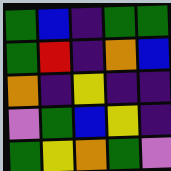[["green", "blue", "indigo", "green", "green"], ["green", "red", "indigo", "orange", "blue"], ["orange", "indigo", "yellow", "indigo", "indigo"], ["violet", "green", "blue", "yellow", "indigo"], ["green", "yellow", "orange", "green", "violet"]]